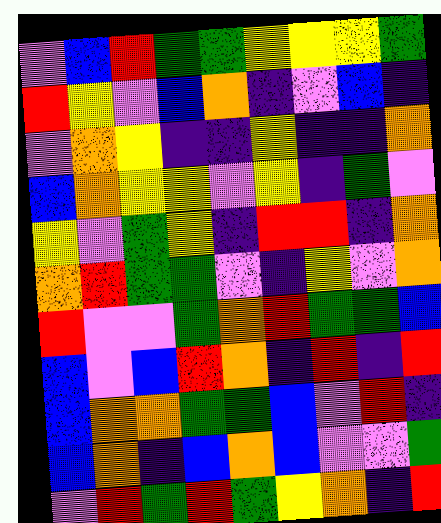[["violet", "blue", "red", "green", "green", "yellow", "yellow", "yellow", "green"], ["red", "yellow", "violet", "blue", "orange", "indigo", "violet", "blue", "indigo"], ["violet", "orange", "yellow", "indigo", "indigo", "yellow", "indigo", "indigo", "orange"], ["blue", "orange", "yellow", "yellow", "violet", "yellow", "indigo", "green", "violet"], ["yellow", "violet", "green", "yellow", "indigo", "red", "red", "indigo", "orange"], ["orange", "red", "green", "green", "violet", "indigo", "yellow", "violet", "orange"], ["red", "violet", "violet", "green", "orange", "red", "green", "green", "blue"], ["blue", "violet", "blue", "red", "orange", "indigo", "red", "indigo", "red"], ["blue", "orange", "orange", "green", "green", "blue", "violet", "red", "indigo"], ["blue", "orange", "indigo", "blue", "orange", "blue", "violet", "violet", "green"], ["violet", "red", "green", "red", "green", "yellow", "orange", "indigo", "red"]]